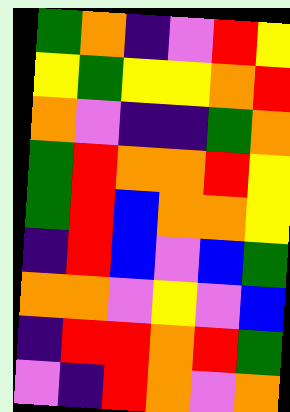[["green", "orange", "indigo", "violet", "red", "yellow"], ["yellow", "green", "yellow", "yellow", "orange", "red"], ["orange", "violet", "indigo", "indigo", "green", "orange"], ["green", "red", "orange", "orange", "red", "yellow"], ["green", "red", "blue", "orange", "orange", "yellow"], ["indigo", "red", "blue", "violet", "blue", "green"], ["orange", "orange", "violet", "yellow", "violet", "blue"], ["indigo", "red", "red", "orange", "red", "green"], ["violet", "indigo", "red", "orange", "violet", "orange"]]